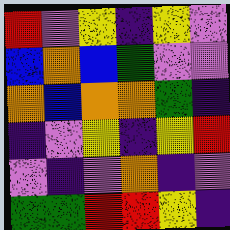[["red", "violet", "yellow", "indigo", "yellow", "violet"], ["blue", "orange", "blue", "green", "violet", "violet"], ["orange", "blue", "orange", "orange", "green", "indigo"], ["indigo", "violet", "yellow", "indigo", "yellow", "red"], ["violet", "indigo", "violet", "orange", "indigo", "violet"], ["green", "green", "red", "red", "yellow", "indigo"]]